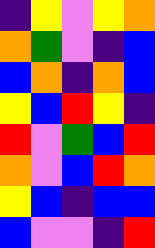[["indigo", "yellow", "violet", "yellow", "orange"], ["orange", "green", "violet", "indigo", "blue"], ["blue", "orange", "indigo", "orange", "blue"], ["yellow", "blue", "red", "yellow", "indigo"], ["red", "violet", "green", "blue", "red"], ["orange", "violet", "blue", "red", "orange"], ["yellow", "blue", "indigo", "blue", "blue"], ["blue", "violet", "violet", "indigo", "red"]]